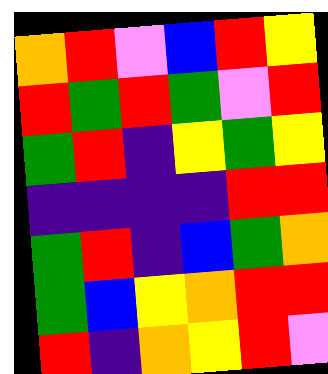[["orange", "red", "violet", "blue", "red", "yellow"], ["red", "green", "red", "green", "violet", "red"], ["green", "red", "indigo", "yellow", "green", "yellow"], ["indigo", "indigo", "indigo", "indigo", "red", "red"], ["green", "red", "indigo", "blue", "green", "orange"], ["green", "blue", "yellow", "orange", "red", "red"], ["red", "indigo", "orange", "yellow", "red", "violet"]]